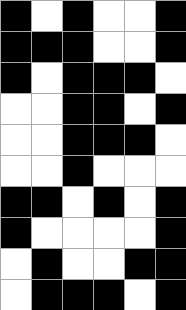[["black", "white", "black", "white", "white", "black"], ["black", "black", "black", "white", "white", "black"], ["black", "white", "black", "black", "black", "white"], ["white", "white", "black", "black", "white", "black"], ["white", "white", "black", "black", "black", "white"], ["white", "white", "black", "white", "white", "white"], ["black", "black", "white", "black", "white", "black"], ["black", "white", "white", "white", "white", "black"], ["white", "black", "white", "white", "black", "black"], ["white", "black", "black", "black", "white", "black"]]